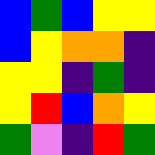[["blue", "green", "blue", "yellow", "yellow"], ["blue", "yellow", "orange", "orange", "indigo"], ["yellow", "yellow", "indigo", "green", "indigo"], ["yellow", "red", "blue", "orange", "yellow"], ["green", "violet", "indigo", "red", "green"]]